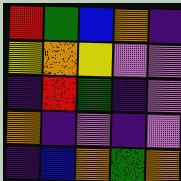[["red", "green", "blue", "orange", "indigo"], ["yellow", "orange", "yellow", "violet", "violet"], ["indigo", "red", "green", "indigo", "violet"], ["orange", "indigo", "violet", "indigo", "violet"], ["indigo", "blue", "orange", "green", "orange"]]